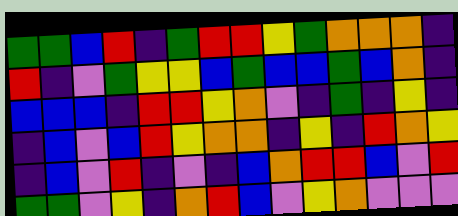[["green", "green", "blue", "red", "indigo", "green", "red", "red", "yellow", "green", "orange", "orange", "orange", "indigo"], ["red", "indigo", "violet", "green", "yellow", "yellow", "blue", "green", "blue", "blue", "green", "blue", "orange", "indigo"], ["blue", "blue", "blue", "indigo", "red", "red", "yellow", "orange", "violet", "indigo", "green", "indigo", "yellow", "indigo"], ["indigo", "blue", "violet", "blue", "red", "yellow", "orange", "orange", "indigo", "yellow", "indigo", "red", "orange", "yellow"], ["indigo", "blue", "violet", "red", "indigo", "violet", "indigo", "blue", "orange", "red", "red", "blue", "violet", "red"], ["green", "green", "violet", "yellow", "indigo", "orange", "red", "blue", "violet", "yellow", "orange", "violet", "violet", "violet"]]